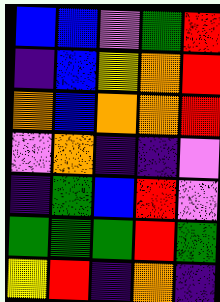[["blue", "blue", "violet", "green", "red"], ["indigo", "blue", "yellow", "orange", "red"], ["orange", "blue", "orange", "orange", "red"], ["violet", "orange", "indigo", "indigo", "violet"], ["indigo", "green", "blue", "red", "violet"], ["green", "green", "green", "red", "green"], ["yellow", "red", "indigo", "orange", "indigo"]]